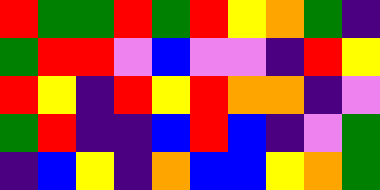[["red", "green", "green", "red", "green", "red", "yellow", "orange", "green", "indigo"], ["green", "red", "red", "violet", "blue", "violet", "violet", "indigo", "red", "yellow"], ["red", "yellow", "indigo", "red", "yellow", "red", "orange", "orange", "indigo", "violet"], ["green", "red", "indigo", "indigo", "blue", "red", "blue", "indigo", "violet", "green"], ["indigo", "blue", "yellow", "indigo", "orange", "blue", "blue", "yellow", "orange", "green"]]